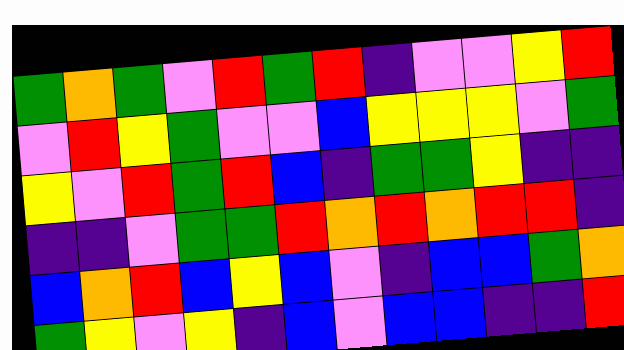[["green", "orange", "green", "violet", "red", "green", "red", "indigo", "violet", "violet", "yellow", "red"], ["violet", "red", "yellow", "green", "violet", "violet", "blue", "yellow", "yellow", "yellow", "violet", "green"], ["yellow", "violet", "red", "green", "red", "blue", "indigo", "green", "green", "yellow", "indigo", "indigo"], ["indigo", "indigo", "violet", "green", "green", "red", "orange", "red", "orange", "red", "red", "indigo"], ["blue", "orange", "red", "blue", "yellow", "blue", "violet", "indigo", "blue", "blue", "green", "orange"], ["green", "yellow", "violet", "yellow", "indigo", "blue", "violet", "blue", "blue", "indigo", "indigo", "red"]]